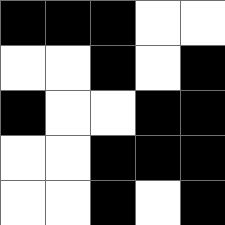[["black", "black", "black", "white", "white"], ["white", "white", "black", "white", "black"], ["black", "white", "white", "black", "black"], ["white", "white", "black", "black", "black"], ["white", "white", "black", "white", "black"]]